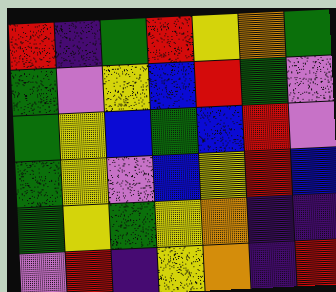[["red", "indigo", "green", "red", "yellow", "orange", "green"], ["green", "violet", "yellow", "blue", "red", "green", "violet"], ["green", "yellow", "blue", "green", "blue", "red", "violet"], ["green", "yellow", "violet", "blue", "yellow", "red", "blue"], ["green", "yellow", "green", "yellow", "orange", "indigo", "indigo"], ["violet", "red", "indigo", "yellow", "orange", "indigo", "red"]]